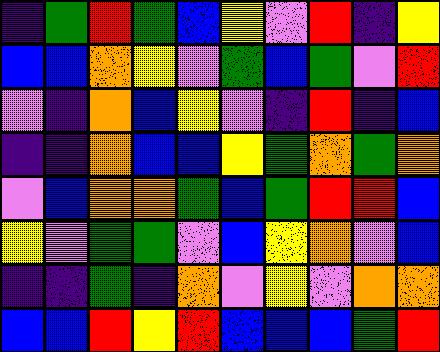[["indigo", "green", "red", "green", "blue", "yellow", "violet", "red", "indigo", "yellow"], ["blue", "blue", "orange", "yellow", "violet", "green", "blue", "green", "violet", "red"], ["violet", "indigo", "orange", "blue", "yellow", "violet", "indigo", "red", "indigo", "blue"], ["indigo", "indigo", "orange", "blue", "blue", "yellow", "green", "orange", "green", "orange"], ["violet", "blue", "orange", "orange", "green", "blue", "green", "red", "red", "blue"], ["yellow", "violet", "green", "green", "violet", "blue", "yellow", "orange", "violet", "blue"], ["indigo", "indigo", "green", "indigo", "orange", "violet", "yellow", "violet", "orange", "orange"], ["blue", "blue", "red", "yellow", "red", "blue", "blue", "blue", "green", "red"]]